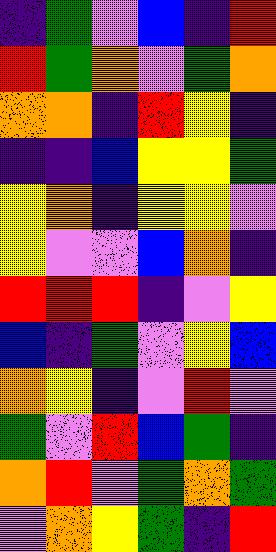[["indigo", "green", "violet", "blue", "indigo", "red"], ["red", "green", "orange", "violet", "green", "orange"], ["orange", "orange", "indigo", "red", "yellow", "indigo"], ["indigo", "indigo", "blue", "yellow", "yellow", "green"], ["yellow", "orange", "indigo", "yellow", "yellow", "violet"], ["yellow", "violet", "violet", "blue", "orange", "indigo"], ["red", "red", "red", "indigo", "violet", "yellow"], ["blue", "indigo", "green", "violet", "yellow", "blue"], ["orange", "yellow", "indigo", "violet", "red", "violet"], ["green", "violet", "red", "blue", "green", "indigo"], ["orange", "red", "violet", "green", "orange", "green"], ["violet", "orange", "yellow", "green", "indigo", "red"]]